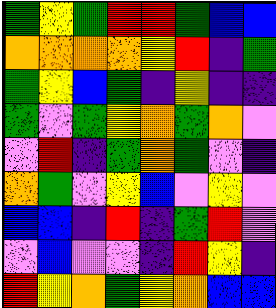[["green", "yellow", "green", "red", "red", "green", "blue", "blue"], ["orange", "orange", "orange", "orange", "yellow", "red", "indigo", "green"], ["green", "yellow", "blue", "green", "indigo", "yellow", "indigo", "indigo"], ["green", "violet", "green", "yellow", "orange", "green", "orange", "violet"], ["violet", "red", "indigo", "green", "orange", "green", "violet", "indigo"], ["orange", "green", "violet", "yellow", "blue", "violet", "yellow", "violet"], ["blue", "blue", "indigo", "red", "indigo", "green", "red", "violet"], ["violet", "blue", "violet", "violet", "indigo", "red", "yellow", "indigo"], ["red", "yellow", "orange", "green", "yellow", "orange", "blue", "blue"]]